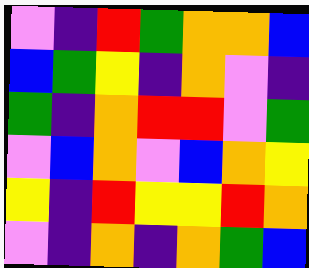[["violet", "indigo", "red", "green", "orange", "orange", "blue"], ["blue", "green", "yellow", "indigo", "orange", "violet", "indigo"], ["green", "indigo", "orange", "red", "red", "violet", "green"], ["violet", "blue", "orange", "violet", "blue", "orange", "yellow"], ["yellow", "indigo", "red", "yellow", "yellow", "red", "orange"], ["violet", "indigo", "orange", "indigo", "orange", "green", "blue"]]